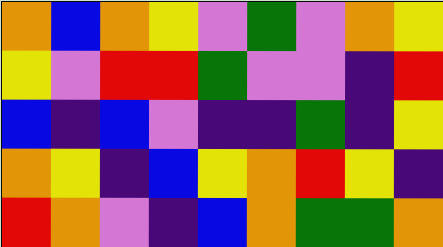[["orange", "blue", "orange", "yellow", "violet", "green", "violet", "orange", "yellow"], ["yellow", "violet", "red", "red", "green", "violet", "violet", "indigo", "red"], ["blue", "indigo", "blue", "violet", "indigo", "indigo", "green", "indigo", "yellow"], ["orange", "yellow", "indigo", "blue", "yellow", "orange", "red", "yellow", "indigo"], ["red", "orange", "violet", "indigo", "blue", "orange", "green", "green", "orange"]]